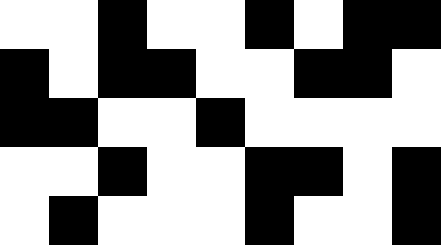[["white", "white", "black", "white", "white", "black", "white", "black", "black"], ["black", "white", "black", "black", "white", "white", "black", "black", "white"], ["black", "black", "white", "white", "black", "white", "white", "white", "white"], ["white", "white", "black", "white", "white", "black", "black", "white", "black"], ["white", "black", "white", "white", "white", "black", "white", "white", "black"]]